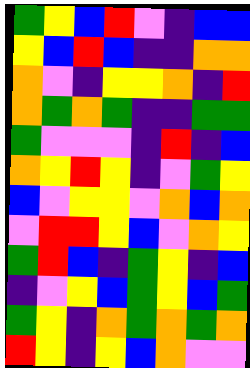[["green", "yellow", "blue", "red", "violet", "indigo", "blue", "blue"], ["yellow", "blue", "red", "blue", "indigo", "indigo", "orange", "orange"], ["orange", "violet", "indigo", "yellow", "yellow", "orange", "indigo", "red"], ["orange", "green", "orange", "green", "indigo", "indigo", "green", "green"], ["green", "violet", "violet", "violet", "indigo", "red", "indigo", "blue"], ["orange", "yellow", "red", "yellow", "indigo", "violet", "green", "yellow"], ["blue", "violet", "yellow", "yellow", "violet", "orange", "blue", "orange"], ["violet", "red", "red", "yellow", "blue", "violet", "orange", "yellow"], ["green", "red", "blue", "indigo", "green", "yellow", "indigo", "blue"], ["indigo", "violet", "yellow", "blue", "green", "yellow", "blue", "green"], ["green", "yellow", "indigo", "orange", "green", "orange", "green", "orange"], ["red", "yellow", "indigo", "yellow", "blue", "orange", "violet", "violet"]]